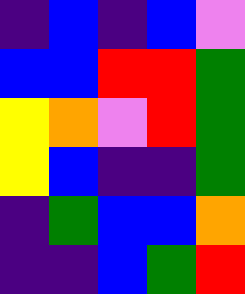[["indigo", "blue", "indigo", "blue", "violet"], ["blue", "blue", "red", "red", "green"], ["yellow", "orange", "violet", "red", "green"], ["yellow", "blue", "indigo", "indigo", "green"], ["indigo", "green", "blue", "blue", "orange"], ["indigo", "indigo", "blue", "green", "red"]]